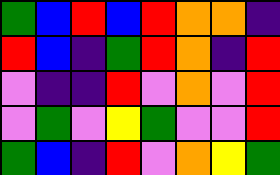[["green", "blue", "red", "blue", "red", "orange", "orange", "indigo"], ["red", "blue", "indigo", "green", "red", "orange", "indigo", "red"], ["violet", "indigo", "indigo", "red", "violet", "orange", "violet", "red"], ["violet", "green", "violet", "yellow", "green", "violet", "violet", "red"], ["green", "blue", "indigo", "red", "violet", "orange", "yellow", "green"]]